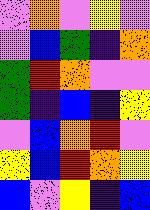[["violet", "orange", "violet", "yellow", "violet"], ["violet", "blue", "green", "indigo", "orange"], ["green", "red", "orange", "violet", "violet"], ["green", "indigo", "blue", "indigo", "yellow"], ["violet", "blue", "orange", "red", "violet"], ["yellow", "blue", "red", "orange", "yellow"], ["blue", "violet", "yellow", "indigo", "blue"]]